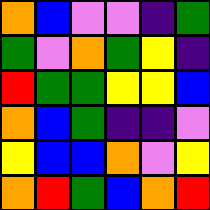[["orange", "blue", "violet", "violet", "indigo", "green"], ["green", "violet", "orange", "green", "yellow", "indigo"], ["red", "green", "green", "yellow", "yellow", "blue"], ["orange", "blue", "green", "indigo", "indigo", "violet"], ["yellow", "blue", "blue", "orange", "violet", "yellow"], ["orange", "red", "green", "blue", "orange", "red"]]